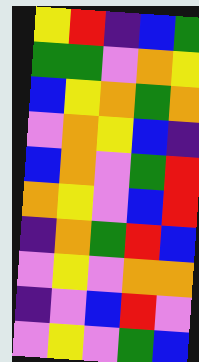[["yellow", "red", "indigo", "blue", "green"], ["green", "green", "violet", "orange", "yellow"], ["blue", "yellow", "orange", "green", "orange"], ["violet", "orange", "yellow", "blue", "indigo"], ["blue", "orange", "violet", "green", "red"], ["orange", "yellow", "violet", "blue", "red"], ["indigo", "orange", "green", "red", "blue"], ["violet", "yellow", "violet", "orange", "orange"], ["indigo", "violet", "blue", "red", "violet"], ["violet", "yellow", "violet", "green", "blue"]]